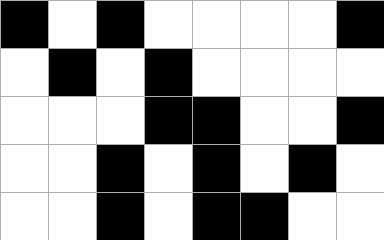[["black", "white", "black", "white", "white", "white", "white", "black"], ["white", "black", "white", "black", "white", "white", "white", "white"], ["white", "white", "white", "black", "black", "white", "white", "black"], ["white", "white", "black", "white", "black", "white", "black", "white"], ["white", "white", "black", "white", "black", "black", "white", "white"]]